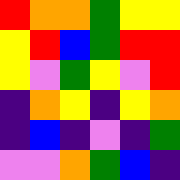[["red", "orange", "orange", "green", "yellow", "yellow"], ["yellow", "red", "blue", "green", "red", "red"], ["yellow", "violet", "green", "yellow", "violet", "red"], ["indigo", "orange", "yellow", "indigo", "yellow", "orange"], ["indigo", "blue", "indigo", "violet", "indigo", "green"], ["violet", "violet", "orange", "green", "blue", "indigo"]]